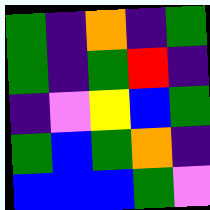[["green", "indigo", "orange", "indigo", "green"], ["green", "indigo", "green", "red", "indigo"], ["indigo", "violet", "yellow", "blue", "green"], ["green", "blue", "green", "orange", "indigo"], ["blue", "blue", "blue", "green", "violet"]]